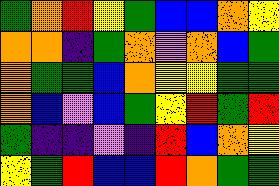[["green", "orange", "red", "yellow", "green", "blue", "blue", "orange", "yellow"], ["orange", "orange", "indigo", "green", "orange", "violet", "orange", "blue", "green"], ["orange", "green", "green", "blue", "orange", "yellow", "yellow", "green", "green"], ["orange", "blue", "violet", "blue", "green", "yellow", "red", "green", "red"], ["green", "indigo", "indigo", "violet", "indigo", "red", "blue", "orange", "yellow"], ["yellow", "green", "red", "blue", "blue", "red", "orange", "green", "green"]]